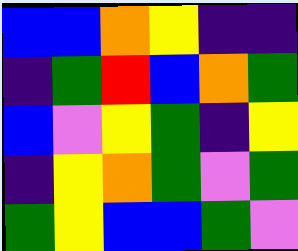[["blue", "blue", "orange", "yellow", "indigo", "indigo"], ["indigo", "green", "red", "blue", "orange", "green"], ["blue", "violet", "yellow", "green", "indigo", "yellow"], ["indigo", "yellow", "orange", "green", "violet", "green"], ["green", "yellow", "blue", "blue", "green", "violet"]]